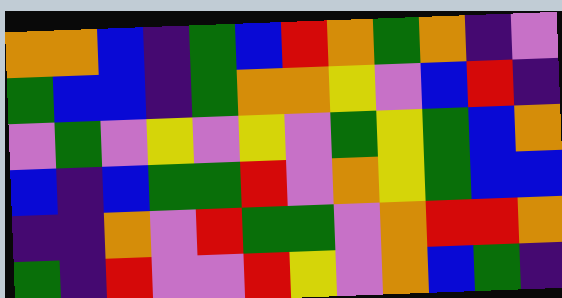[["orange", "orange", "blue", "indigo", "green", "blue", "red", "orange", "green", "orange", "indigo", "violet"], ["green", "blue", "blue", "indigo", "green", "orange", "orange", "yellow", "violet", "blue", "red", "indigo"], ["violet", "green", "violet", "yellow", "violet", "yellow", "violet", "green", "yellow", "green", "blue", "orange"], ["blue", "indigo", "blue", "green", "green", "red", "violet", "orange", "yellow", "green", "blue", "blue"], ["indigo", "indigo", "orange", "violet", "red", "green", "green", "violet", "orange", "red", "red", "orange"], ["green", "indigo", "red", "violet", "violet", "red", "yellow", "violet", "orange", "blue", "green", "indigo"]]